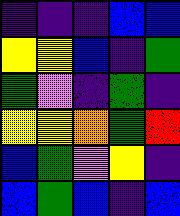[["indigo", "indigo", "indigo", "blue", "blue"], ["yellow", "yellow", "blue", "indigo", "green"], ["green", "violet", "indigo", "green", "indigo"], ["yellow", "yellow", "orange", "green", "red"], ["blue", "green", "violet", "yellow", "indigo"], ["blue", "green", "blue", "indigo", "blue"]]